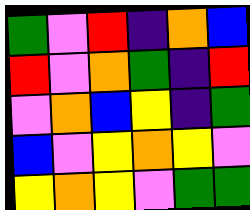[["green", "violet", "red", "indigo", "orange", "blue"], ["red", "violet", "orange", "green", "indigo", "red"], ["violet", "orange", "blue", "yellow", "indigo", "green"], ["blue", "violet", "yellow", "orange", "yellow", "violet"], ["yellow", "orange", "yellow", "violet", "green", "green"]]